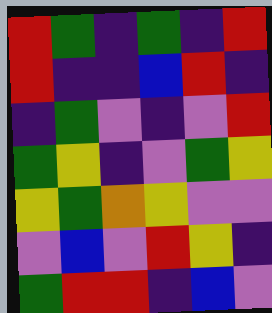[["red", "green", "indigo", "green", "indigo", "red"], ["red", "indigo", "indigo", "blue", "red", "indigo"], ["indigo", "green", "violet", "indigo", "violet", "red"], ["green", "yellow", "indigo", "violet", "green", "yellow"], ["yellow", "green", "orange", "yellow", "violet", "violet"], ["violet", "blue", "violet", "red", "yellow", "indigo"], ["green", "red", "red", "indigo", "blue", "violet"]]